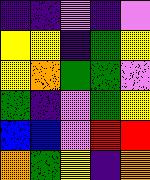[["indigo", "indigo", "violet", "indigo", "violet"], ["yellow", "yellow", "indigo", "green", "yellow"], ["yellow", "orange", "green", "green", "violet"], ["green", "indigo", "violet", "green", "yellow"], ["blue", "blue", "violet", "red", "red"], ["orange", "green", "yellow", "indigo", "orange"]]